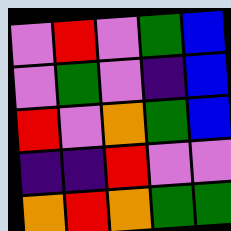[["violet", "red", "violet", "green", "blue"], ["violet", "green", "violet", "indigo", "blue"], ["red", "violet", "orange", "green", "blue"], ["indigo", "indigo", "red", "violet", "violet"], ["orange", "red", "orange", "green", "green"]]